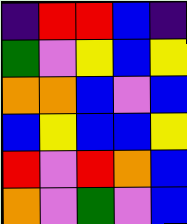[["indigo", "red", "red", "blue", "indigo"], ["green", "violet", "yellow", "blue", "yellow"], ["orange", "orange", "blue", "violet", "blue"], ["blue", "yellow", "blue", "blue", "yellow"], ["red", "violet", "red", "orange", "blue"], ["orange", "violet", "green", "violet", "blue"]]